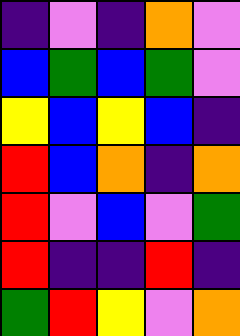[["indigo", "violet", "indigo", "orange", "violet"], ["blue", "green", "blue", "green", "violet"], ["yellow", "blue", "yellow", "blue", "indigo"], ["red", "blue", "orange", "indigo", "orange"], ["red", "violet", "blue", "violet", "green"], ["red", "indigo", "indigo", "red", "indigo"], ["green", "red", "yellow", "violet", "orange"]]